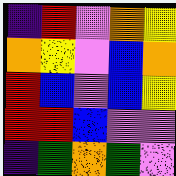[["indigo", "red", "violet", "orange", "yellow"], ["orange", "yellow", "violet", "blue", "orange"], ["red", "blue", "violet", "blue", "yellow"], ["red", "red", "blue", "violet", "violet"], ["indigo", "green", "orange", "green", "violet"]]